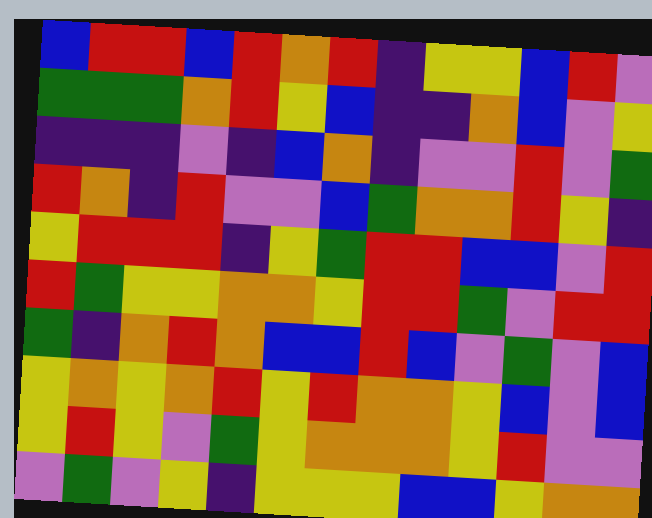[["blue", "red", "red", "blue", "red", "orange", "red", "indigo", "yellow", "yellow", "blue", "red", "violet"], ["green", "green", "green", "orange", "red", "yellow", "blue", "indigo", "indigo", "orange", "blue", "violet", "yellow"], ["indigo", "indigo", "indigo", "violet", "indigo", "blue", "orange", "indigo", "violet", "violet", "red", "violet", "green"], ["red", "orange", "indigo", "red", "violet", "violet", "blue", "green", "orange", "orange", "red", "yellow", "indigo"], ["yellow", "red", "red", "red", "indigo", "yellow", "green", "red", "red", "blue", "blue", "violet", "red"], ["red", "green", "yellow", "yellow", "orange", "orange", "yellow", "red", "red", "green", "violet", "red", "red"], ["green", "indigo", "orange", "red", "orange", "blue", "blue", "red", "blue", "violet", "green", "violet", "blue"], ["yellow", "orange", "yellow", "orange", "red", "yellow", "red", "orange", "orange", "yellow", "blue", "violet", "blue"], ["yellow", "red", "yellow", "violet", "green", "yellow", "orange", "orange", "orange", "yellow", "red", "violet", "violet"], ["violet", "green", "violet", "yellow", "indigo", "yellow", "yellow", "yellow", "blue", "blue", "yellow", "orange", "orange"]]